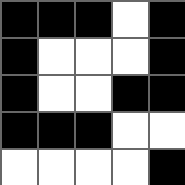[["black", "black", "black", "white", "black"], ["black", "white", "white", "white", "black"], ["black", "white", "white", "black", "black"], ["black", "black", "black", "white", "white"], ["white", "white", "white", "white", "black"]]